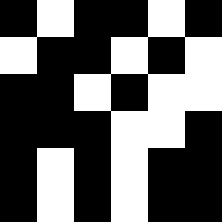[["black", "white", "black", "black", "white", "black"], ["white", "black", "black", "white", "black", "white"], ["black", "black", "white", "black", "white", "white"], ["black", "black", "black", "white", "white", "black"], ["black", "white", "black", "white", "black", "black"], ["black", "white", "black", "white", "black", "black"]]